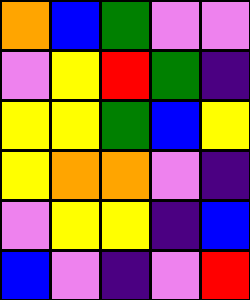[["orange", "blue", "green", "violet", "violet"], ["violet", "yellow", "red", "green", "indigo"], ["yellow", "yellow", "green", "blue", "yellow"], ["yellow", "orange", "orange", "violet", "indigo"], ["violet", "yellow", "yellow", "indigo", "blue"], ["blue", "violet", "indigo", "violet", "red"]]